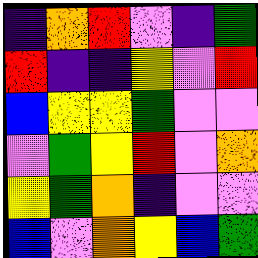[["indigo", "orange", "red", "violet", "indigo", "green"], ["red", "indigo", "indigo", "yellow", "violet", "red"], ["blue", "yellow", "yellow", "green", "violet", "violet"], ["violet", "green", "yellow", "red", "violet", "orange"], ["yellow", "green", "orange", "indigo", "violet", "violet"], ["blue", "violet", "orange", "yellow", "blue", "green"]]